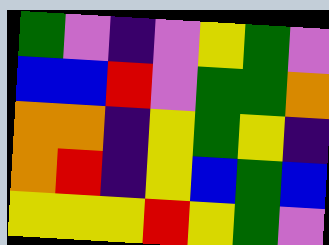[["green", "violet", "indigo", "violet", "yellow", "green", "violet"], ["blue", "blue", "red", "violet", "green", "green", "orange"], ["orange", "orange", "indigo", "yellow", "green", "yellow", "indigo"], ["orange", "red", "indigo", "yellow", "blue", "green", "blue"], ["yellow", "yellow", "yellow", "red", "yellow", "green", "violet"]]